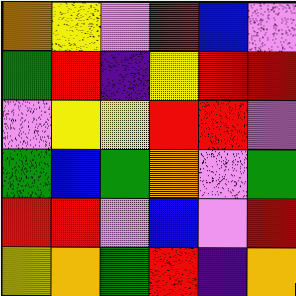[["orange", "yellow", "violet", "red", "blue", "violet"], ["green", "red", "indigo", "yellow", "red", "red"], ["violet", "yellow", "yellow", "red", "red", "violet"], ["green", "blue", "green", "orange", "violet", "green"], ["red", "red", "violet", "blue", "violet", "red"], ["yellow", "orange", "green", "red", "indigo", "orange"]]